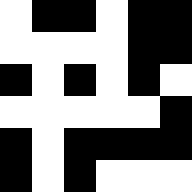[["white", "black", "black", "white", "black", "black"], ["white", "white", "white", "white", "black", "black"], ["black", "white", "black", "white", "black", "white"], ["white", "white", "white", "white", "white", "black"], ["black", "white", "black", "black", "black", "black"], ["black", "white", "black", "white", "white", "white"]]